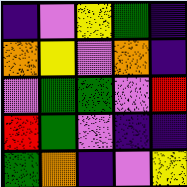[["indigo", "violet", "yellow", "green", "indigo"], ["orange", "yellow", "violet", "orange", "indigo"], ["violet", "green", "green", "violet", "red"], ["red", "green", "violet", "indigo", "indigo"], ["green", "orange", "indigo", "violet", "yellow"]]